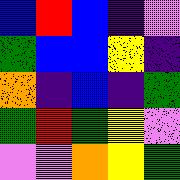[["blue", "red", "blue", "indigo", "violet"], ["green", "blue", "blue", "yellow", "indigo"], ["orange", "indigo", "blue", "indigo", "green"], ["green", "red", "green", "yellow", "violet"], ["violet", "violet", "orange", "yellow", "green"]]